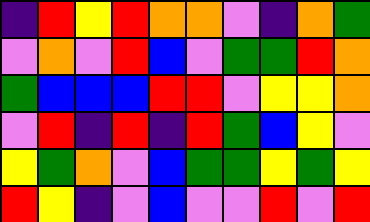[["indigo", "red", "yellow", "red", "orange", "orange", "violet", "indigo", "orange", "green"], ["violet", "orange", "violet", "red", "blue", "violet", "green", "green", "red", "orange"], ["green", "blue", "blue", "blue", "red", "red", "violet", "yellow", "yellow", "orange"], ["violet", "red", "indigo", "red", "indigo", "red", "green", "blue", "yellow", "violet"], ["yellow", "green", "orange", "violet", "blue", "green", "green", "yellow", "green", "yellow"], ["red", "yellow", "indigo", "violet", "blue", "violet", "violet", "red", "violet", "red"]]